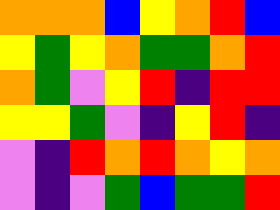[["orange", "orange", "orange", "blue", "yellow", "orange", "red", "blue"], ["yellow", "green", "yellow", "orange", "green", "green", "orange", "red"], ["orange", "green", "violet", "yellow", "red", "indigo", "red", "red"], ["yellow", "yellow", "green", "violet", "indigo", "yellow", "red", "indigo"], ["violet", "indigo", "red", "orange", "red", "orange", "yellow", "orange"], ["violet", "indigo", "violet", "green", "blue", "green", "green", "red"]]